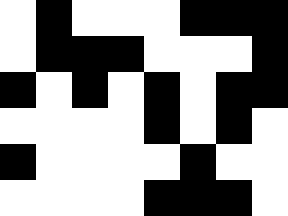[["white", "black", "white", "white", "white", "black", "black", "black"], ["white", "black", "black", "black", "white", "white", "white", "black"], ["black", "white", "black", "white", "black", "white", "black", "black"], ["white", "white", "white", "white", "black", "white", "black", "white"], ["black", "white", "white", "white", "white", "black", "white", "white"], ["white", "white", "white", "white", "black", "black", "black", "white"]]